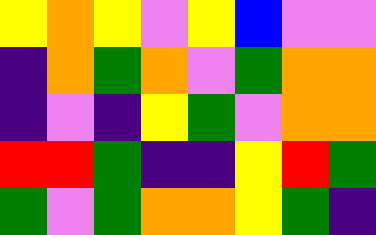[["yellow", "orange", "yellow", "violet", "yellow", "blue", "violet", "violet"], ["indigo", "orange", "green", "orange", "violet", "green", "orange", "orange"], ["indigo", "violet", "indigo", "yellow", "green", "violet", "orange", "orange"], ["red", "red", "green", "indigo", "indigo", "yellow", "red", "green"], ["green", "violet", "green", "orange", "orange", "yellow", "green", "indigo"]]